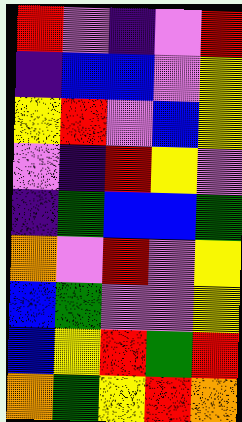[["red", "violet", "indigo", "violet", "red"], ["indigo", "blue", "blue", "violet", "yellow"], ["yellow", "red", "violet", "blue", "yellow"], ["violet", "indigo", "red", "yellow", "violet"], ["indigo", "green", "blue", "blue", "green"], ["orange", "violet", "red", "violet", "yellow"], ["blue", "green", "violet", "violet", "yellow"], ["blue", "yellow", "red", "green", "red"], ["orange", "green", "yellow", "red", "orange"]]